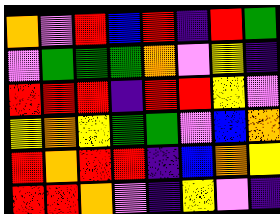[["orange", "violet", "red", "blue", "red", "indigo", "red", "green"], ["violet", "green", "green", "green", "orange", "violet", "yellow", "indigo"], ["red", "red", "red", "indigo", "red", "red", "yellow", "violet"], ["yellow", "orange", "yellow", "green", "green", "violet", "blue", "orange"], ["red", "orange", "red", "red", "indigo", "blue", "orange", "yellow"], ["red", "red", "orange", "violet", "indigo", "yellow", "violet", "indigo"]]